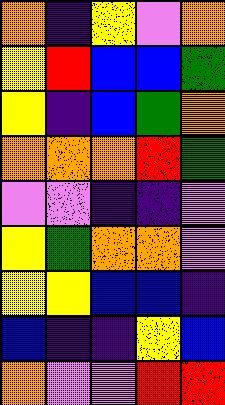[["orange", "indigo", "yellow", "violet", "orange"], ["yellow", "red", "blue", "blue", "green"], ["yellow", "indigo", "blue", "green", "orange"], ["orange", "orange", "orange", "red", "green"], ["violet", "violet", "indigo", "indigo", "violet"], ["yellow", "green", "orange", "orange", "violet"], ["yellow", "yellow", "blue", "blue", "indigo"], ["blue", "indigo", "indigo", "yellow", "blue"], ["orange", "violet", "violet", "red", "red"]]